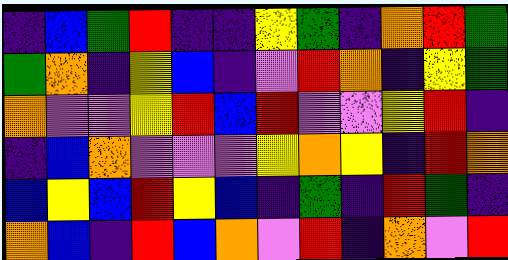[["indigo", "blue", "green", "red", "indigo", "indigo", "yellow", "green", "indigo", "orange", "red", "green"], ["green", "orange", "indigo", "yellow", "blue", "indigo", "violet", "red", "orange", "indigo", "yellow", "green"], ["orange", "violet", "violet", "yellow", "red", "blue", "red", "violet", "violet", "yellow", "red", "indigo"], ["indigo", "blue", "orange", "violet", "violet", "violet", "yellow", "orange", "yellow", "indigo", "red", "orange"], ["blue", "yellow", "blue", "red", "yellow", "blue", "indigo", "green", "indigo", "red", "green", "indigo"], ["orange", "blue", "indigo", "red", "blue", "orange", "violet", "red", "indigo", "orange", "violet", "red"]]